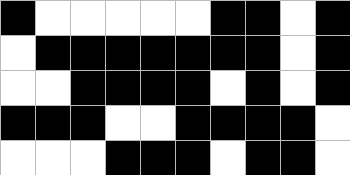[["black", "white", "white", "white", "white", "white", "black", "black", "white", "black"], ["white", "black", "black", "black", "black", "black", "black", "black", "white", "black"], ["white", "white", "black", "black", "black", "black", "white", "black", "white", "black"], ["black", "black", "black", "white", "white", "black", "black", "black", "black", "white"], ["white", "white", "white", "black", "black", "black", "white", "black", "black", "white"]]